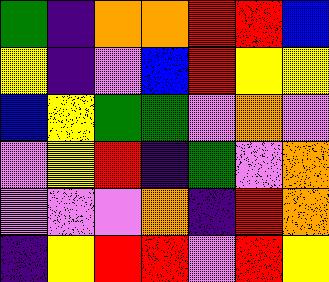[["green", "indigo", "orange", "orange", "red", "red", "blue"], ["yellow", "indigo", "violet", "blue", "red", "yellow", "yellow"], ["blue", "yellow", "green", "green", "violet", "orange", "violet"], ["violet", "yellow", "red", "indigo", "green", "violet", "orange"], ["violet", "violet", "violet", "orange", "indigo", "red", "orange"], ["indigo", "yellow", "red", "red", "violet", "red", "yellow"]]